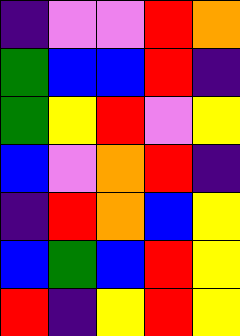[["indigo", "violet", "violet", "red", "orange"], ["green", "blue", "blue", "red", "indigo"], ["green", "yellow", "red", "violet", "yellow"], ["blue", "violet", "orange", "red", "indigo"], ["indigo", "red", "orange", "blue", "yellow"], ["blue", "green", "blue", "red", "yellow"], ["red", "indigo", "yellow", "red", "yellow"]]